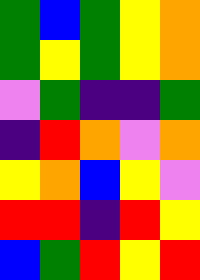[["green", "blue", "green", "yellow", "orange"], ["green", "yellow", "green", "yellow", "orange"], ["violet", "green", "indigo", "indigo", "green"], ["indigo", "red", "orange", "violet", "orange"], ["yellow", "orange", "blue", "yellow", "violet"], ["red", "red", "indigo", "red", "yellow"], ["blue", "green", "red", "yellow", "red"]]